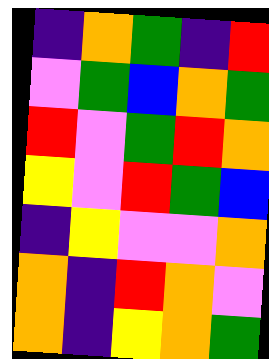[["indigo", "orange", "green", "indigo", "red"], ["violet", "green", "blue", "orange", "green"], ["red", "violet", "green", "red", "orange"], ["yellow", "violet", "red", "green", "blue"], ["indigo", "yellow", "violet", "violet", "orange"], ["orange", "indigo", "red", "orange", "violet"], ["orange", "indigo", "yellow", "orange", "green"]]